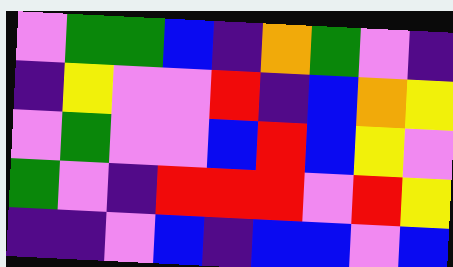[["violet", "green", "green", "blue", "indigo", "orange", "green", "violet", "indigo"], ["indigo", "yellow", "violet", "violet", "red", "indigo", "blue", "orange", "yellow"], ["violet", "green", "violet", "violet", "blue", "red", "blue", "yellow", "violet"], ["green", "violet", "indigo", "red", "red", "red", "violet", "red", "yellow"], ["indigo", "indigo", "violet", "blue", "indigo", "blue", "blue", "violet", "blue"]]